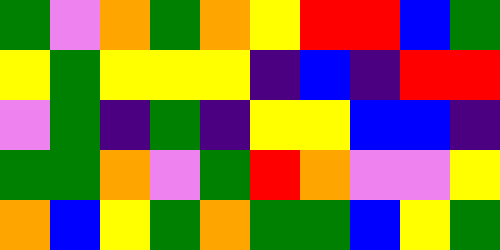[["green", "violet", "orange", "green", "orange", "yellow", "red", "red", "blue", "green"], ["yellow", "green", "yellow", "yellow", "yellow", "indigo", "blue", "indigo", "red", "red"], ["violet", "green", "indigo", "green", "indigo", "yellow", "yellow", "blue", "blue", "indigo"], ["green", "green", "orange", "violet", "green", "red", "orange", "violet", "violet", "yellow"], ["orange", "blue", "yellow", "green", "orange", "green", "green", "blue", "yellow", "green"]]